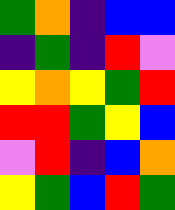[["green", "orange", "indigo", "blue", "blue"], ["indigo", "green", "indigo", "red", "violet"], ["yellow", "orange", "yellow", "green", "red"], ["red", "red", "green", "yellow", "blue"], ["violet", "red", "indigo", "blue", "orange"], ["yellow", "green", "blue", "red", "green"]]